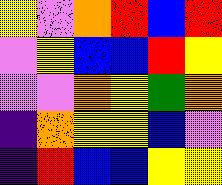[["yellow", "violet", "orange", "red", "blue", "red"], ["violet", "yellow", "blue", "blue", "red", "yellow"], ["violet", "violet", "orange", "yellow", "green", "orange"], ["indigo", "orange", "yellow", "yellow", "blue", "violet"], ["indigo", "red", "blue", "blue", "yellow", "yellow"]]